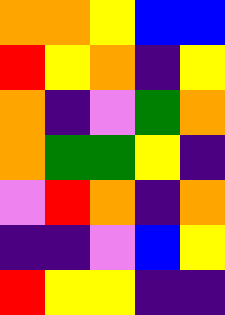[["orange", "orange", "yellow", "blue", "blue"], ["red", "yellow", "orange", "indigo", "yellow"], ["orange", "indigo", "violet", "green", "orange"], ["orange", "green", "green", "yellow", "indigo"], ["violet", "red", "orange", "indigo", "orange"], ["indigo", "indigo", "violet", "blue", "yellow"], ["red", "yellow", "yellow", "indigo", "indigo"]]